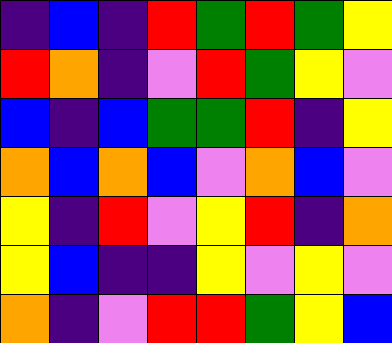[["indigo", "blue", "indigo", "red", "green", "red", "green", "yellow"], ["red", "orange", "indigo", "violet", "red", "green", "yellow", "violet"], ["blue", "indigo", "blue", "green", "green", "red", "indigo", "yellow"], ["orange", "blue", "orange", "blue", "violet", "orange", "blue", "violet"], ["yellow", "indigo", "red", "violet", "yellow", "red", "indigo", "orange"], ["yellow", "blue", "indigo", "indigo", "yellow", "violet", "yellow", "violet"], ["orange", "indigo", "violet", "red", "red", "green", "yellow", "blue"]]